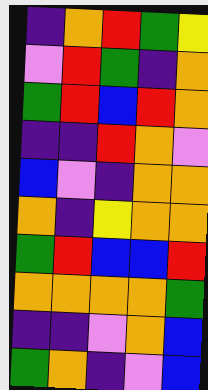[["indigo", "orange", "red", "green", "yellow"], ["violet", "red", "green", "indigo", "orange"], ["green", "red", "blue", "red", "orange"], ["indigo", "indigo", "red", "orange", "violet"], ["blue", "violet", "indigo", "orange", "orange"], ["orange", "indigo", "yellow", "orange", "orange"], ["green", "red", "blue", "blue", "red"], ["orange", "orange", "orange", "orange", "green"], ["indigo", "indigo", "violet", "orange", "blue"], ["green", "orange", "indigo", "violet", "blue"]]